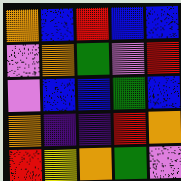[["orange", "blue", "red", "blue", "blue"], ["violet", "orange", "green", "violet", "red"], ["violet", "blue", "blue", "green", "blue"], ["orange", "indigo", "indigo", "red", "orange"], ["red", "yellow", "orange", "green", "violet"]]